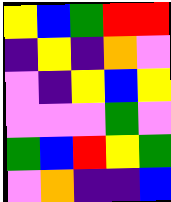[["yellow", "blue", "green", "red", "red"], ["indigo", "yellow", "indigo", "orange", "violet"], ["violet", "indigo", "yellow", "blue", "yellow"], ["violet", "violet", "violet", "green", "violet"], ["green", "blue", "red", "yellow", "green"], ["violet", "orange", "indigo", "indigo", "blue"]]